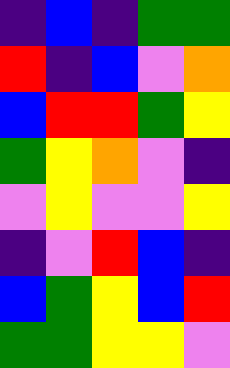[["indigo", "blue", "indigo", "green", "green"], ["red", "indigo", "blue", "violet", "orange"], ["blue", "red", "red", "green", "yellow"], ["green", "yellow", "orange", "violet", "indigo"], ["violet", "yellow", "violet", "violet", "yellow"], ["indigo", "violet", "red", "blue", "indigo"], ["blue", "green", "yellow", "blue", "red"], ["green", "green", "yellow", "yellow", "violet"]]